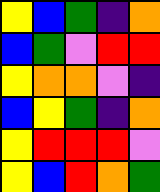[["yellow", "blue", "green", "indigo", "orange"], ["blue", "green", "violet", "red", "red"], ["yellow", "orange", "orange", "violet", "indigo"], ["blue", "yellow", "green", "indigo", "orange"], ["yellow", "red", "red", "red", "violet"], ["yellow", "blue", "red", "orange", "green"]]